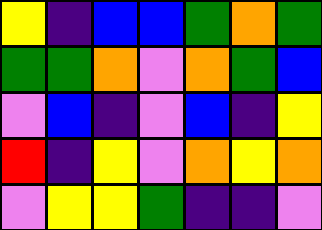[["yellow", "indigo", "blue", "blue", "green", "orange", "green"], ["green", "green", "orange", "violet", "orange", "green", "blue"], ["violet", "blue", "indigo", "violet", "blue", "indigo", "yellow"], ["red", "indigo", "yellow", "violet", "orange", "yellow", "orange"], ["violet", "yellow", "yellow", "green", "indigo", "indigo", "violet"]]